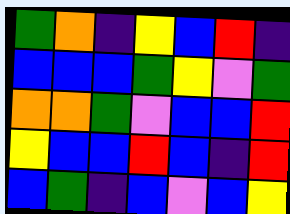[["green", "orange", "indigo", "yellow", "blue", "red", "indigo"], ["blue", "blue", "blue", "green", "yellow", "violet", "green"], ["orange", "orange", "green", "violet", "blue", "blue", "red"], ["yellow", "blue", "blue", "red", "blue", "indigo", "red"], ["blue", "green", "indigo", "blue", "violet", "blue", "yellow"]]